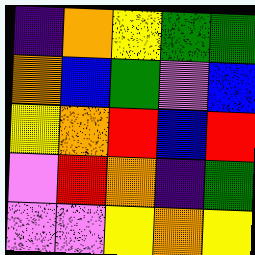[["indigo", "orange", "yellow", "green", "green"], ["orange", "blue", "green", "violet", "blue"], ["yellow", "orange", "red", "blue", "red"], ["violet", "red", "orange", "indigo", "green"], ["violet", "violet", "yellow", "orange", "yellow"]]